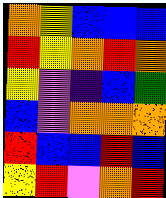[["orange", "yellow", "blue", "blue", "blue"], ["red", "yellow", "orange", "red", "orange"], ["yellow", "violet", "indigo", "blue", "green"], ["blue", "violet", "orange", "orange", "orange"], ["red", "blue", "blue", "red", "blue"], ["yellow", "red", "violet", "orange", "red"]]